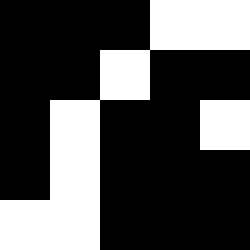[["black", "black", "black", "white", "white"], ["black", "black", "white", "black", "black"], ["black", "white", "black", "black", "white"], ["black", "white", "black", "black", "black"], ["white", "white", "black", "black", "black"]]